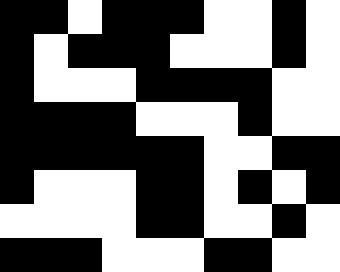[["black", "black", "white", "black", "black", "black", "white", "white", "black", "white"], ["black", "white", "black", "black", "black", "white", "white", "white", "black", "white"], ["black", "white", "white", "white", "black", "black", "black", "black", "white", "white"], ["black", "black", "black", "black", "white", "white", "white", "black", "white", "white"], ["black", "black", "black", "black", "black", "black", "white", "white", "black", "black"], ["black", "white", "white", "white", "black", "black", "white", "black", "white", "black"], ["white", "white", "white", "white", "black", "black", "white", "white", "black", "white"], ["black", "black", "black", "white", "white", "white", "black", "black", "white", "white"]]